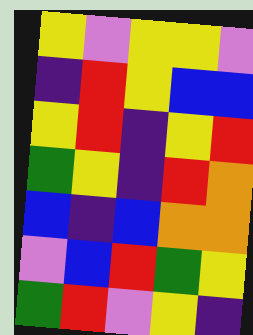[["yellow", "violet", "yellow", "yellow", "violet"], ["indigo", "red", "yellow", "blue", "blue"], ["yellow", "red", "indigo", "yellow", "red"], ["green", "yellow", "indigo", "red", "orange"], ["blue", "indigo", "blue", "orange", "orange"], ["violet", "blue", "red", "green", "yellow"], ["green", "red", "violet", "yellow", "indigo"]]